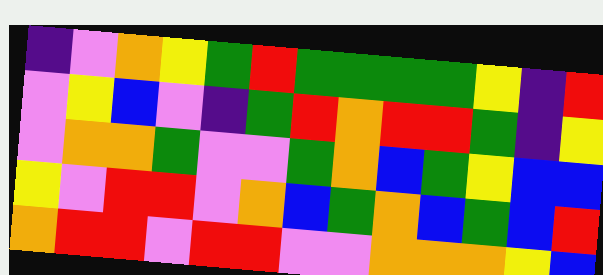[["indigo", "violet", "orange", "yellow", "green", "red", "green", "green", "green", "green", "yellow", "indigo", "red"], ["violet", "yellow", "blue", "violet", "indigo", "green", "red", "orange", "red", "red", "green", "indigo", "yellow"], ["violet", "orange", "orange", "green", "violet", "violet", "green", "orange", "blue", "green", "yellow", "blue", "blue"], ["yellow", "violet", "red", "red", "violet", "orange", "blue", "green", "orange", "blue", "green", "blue", "red"], ["orange", "red", "red", "violet", "red", "red", "violet", "violet", "orange", "orange", "orange", "yellow", "blue"]]